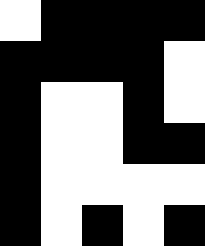[["white", "black", "black", "black", "black"], ["black", "black", "black", "black", "white"], ["black", "white", "white", "black", "white"], ["black", "white", "white", "black", "black"], ["black", "white", "white", "white", "white"], ["black", "white", "black", "white", "black"]]